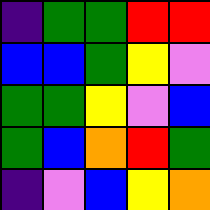[["indigo", "green", "green", "red", "red"], ["blue", "blue", "green", "yellow", "violet"], ["green", "green", "yellow", "violet", "blue"], ["green", "blue", "orange", "red", "green"], ["indigo", "violet", "blue", "yellow", "orange"]]